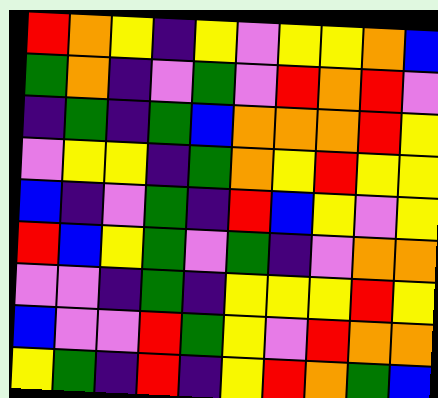[["red", "orange", "yellow", "indigo", "yellow", "violet", "yellow", "yellow", "orange", "blue"], ["green", "orange", "indigo", "violet", "green", "violet", "red", "orange", "red", "violet"], ["indigo", "green", "indigo", "green", "blue", "orange", "orange", "orange", "red", "yellow"], ["violet", "yellow", "yellow", "indigo", "green", "orange", "yellow", "red", "yellow", "yellow"], ["blue", "indigo", "violet", "green", "indigo", "red", "blue", "yellow", "violet", "yellow"], ["red", "blue", "yellow", "green", "violet", "green", "indigo", "violet", "orange", "orange"], ["violet", "violet", "indigo", "green", "indigo", "yellow", "yellow", "yellow", "red", "yellow"], ["blue", "violet", "violet", "red", "green", "yellow", "violet", "red", "orange", "orange"], ["yellow", "green", "indigo", "red", "indigo", "yellow", "red", "orange", "green", "blue"]]